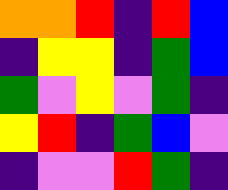[["orange", "orange", "red", "indigo", "red", "blue"], ["indigo", "yellow", "yellow", "indigo", "green", "blue"], ["green", "violet", "yellow", "violet", "green", "indigo"], ["yellow", "red", "indigo", "green", "blue", "violet"], ["indigo", "violet", "violet", "red", "green", "indigo"]]